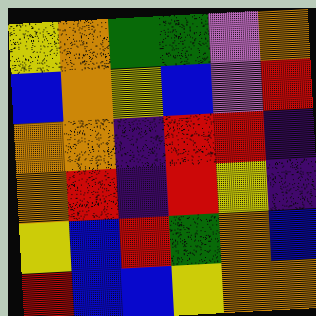[["yellow", "orange", "green", "green", "violet", "orange"], ["blue", "orange", "yellow", "blue", "violet", "red"], ["orange", "orange", "indigo", "red", "red", "indigo"], ["orange", "red", "indigo", "red", "yellow", "indigo"], ["yellow", "blue", "red", "green", "orange", "blue"], ["red", "blue", "blue", "yellow", "orange", "orange"]]